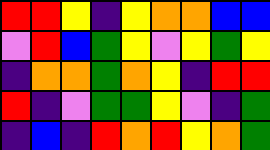[["red", "red", "yellow", "indigo", "yellow", "orange", "orange", "blue", "blue"], ["violet", "red", "blue", "green", "yellow", "violet", "yellow", "green", "yellow"], ["indigo", "orange", "orange", "green", "orange", "yellow", "indigo", "red", "red"], ["red", "indigo", "violet", "green", "green", "yellow", "violet", "indigo", "green"], ["indigo", "blue", "indigo", "red", "orange", "red", "yellow", "orange", "green"]]